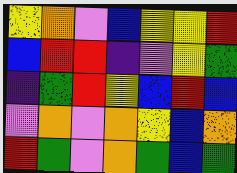[["yellow", "orange", "violet", "blue", "yellow", "yellow", "red"], ["blue", "red", "red", "indigo", "violet", "yellow", "green"], ["indigo", "green", "red", "yellow", "blue", "red", "blue"], ["violet", "orange", "violet", "orange", "yellow", "blue", "orange"], ["red", "green", "violet", "orange", "green", "blue", "green"]]